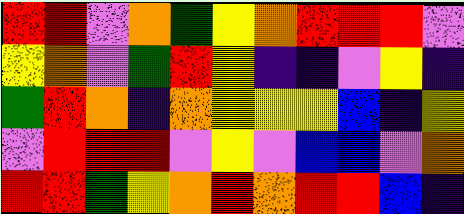[["red", "red", "violet", "orange", "green", "yellow", "orange", "red", "red", "red", "violet"], ["yellow", "orange", "violet", "green", "red", "yellow", "indigo", "indigo", "violet", "yellow", "indigo"], ["green", "red", "orange", "indigo", "orange", "yellow", "yellow", "yellow", "blue", "indigo", "yellow"], ["violet", "red", "red", "red", "violet", "yellow", "violet", "blue", "blue", "violet", "orange"], ["red", "red", "green", "yellow", "orange", "red", "orange", "red", "red", "blue", "indigo"]]